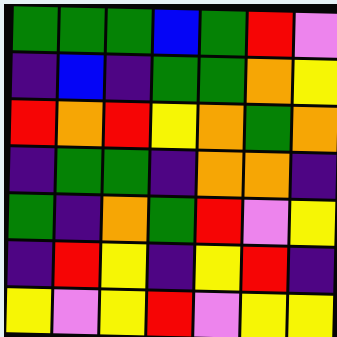[["green", "green", "green", "blue", "green", "red", "violet"], ["indigo", "blue", "indigo", "green", "green", "orange", "yellow"], ["red", "orange", "red", "yellow", "orange", "green", "orange"], ["indigo", "green", "green", "indigo", "orange", "orange", "indigo"], ["green", "indigo", "orange", "green", "red", "violet", "yellow"], ["indigo", "red", "yellow", "indigo", "yellow", "red", "indigo"], ["yellow", "violet", "yellow", "red", "violet", "yellow", "yellow"]]